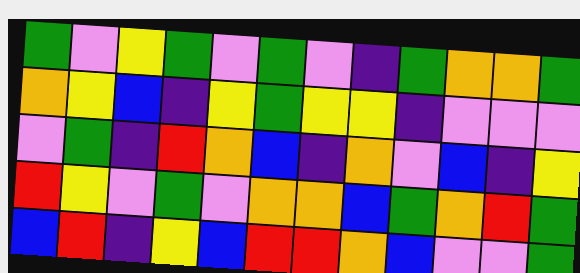[["green", "violet", "yellow", "green", "violet", "green", "violet", "indigo", "green", "orange", "orange", "green"], ["orange", "yellow", "blue", "indigo", "yellow", "green", "yellow", "yellow", "indigo", "violet", "violet", "violet"], ["violet", "green", "indigo", "red", "orange", "blue", "indigo", "orange", "violet", "blue", "indigo", "yellow"], ["red", "yellow", "violet", "green", "violet", "orange", "orange", "blue", "green", "orange", "red", "green"], ["blue", "red", "indigo", "yellow", "blue", "red", "red", "orange", "blue", "violet", "violet", "green"]]